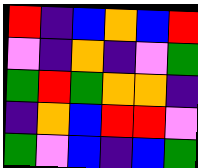[["red", "indigo", "blue", "orange", "blue", "red"], ["violet", "indigo", "orange", "indigo", "violet", "green"], ["green", "red", "green", "orange", "orange", "indigo"], ["indigo", "orange", "blue", "red", "red", "violet"], ["green", "violet", "blue", "indigo", "blue", "green"]]